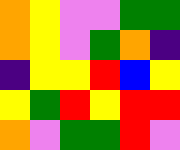[["orange", "yellow", "violet", "violet", "green", "green"], ["orange", "yellow", "violet", "green", "orange", "indigo"], ["indigo", "yellow", "yellow", "red", "blue", "yellow"], ["yellow", "green", "red", "yellow", "red", "red"], ["orange", "violet", "green", "green", "red", "violet"]]